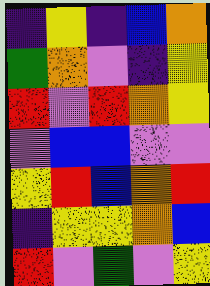[["indigo", "yellow", "indigo", "blue", "orange"], ["green", "orange", "violet", "indigo", "yellow"], ["red", "violet", "red", "orange", "yellow"], ["violet", "blue", "blue", "violet", "violet"], ["yellow", "red", "blue", "orange", "red"], ["indigo", "yellow", "yellow", "orange", "blue"], ["red", "violet", "green", "violet", "yellow"]]